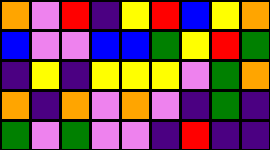[["orange", "violet", "red", "indigo", "yellow", "red", "blue", "yellow", "orange"], ["blue", "violet", "violet", "blue", "blue", "green", "yellow", "red", "green"], ["indigo", "yellow", "indigo", "yellow", "yellow", "yellow", "violet", "green", "orange"], ["orange", "indigo", "orange", "violet", "orange", "violet", "indigo", "green", "indigo"], ["green", "violet", "green", "violet", "violet", "indigo", "red", "indigo", "indigo"]]